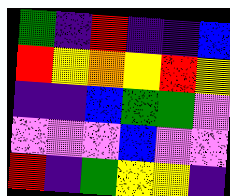[["green", "indigo", "red", "indigo", "indigo", "blue"], ["red", "yellow", "orange", "yellow", "red", "yellow"], ["indigo", "indigo", "blue", "green", "green", "violet"], ["violet", "violet", "violet", "blue", "violet", "violet"], ["red", "indigo", "green", "yellow", "yellow", "indigo"]]